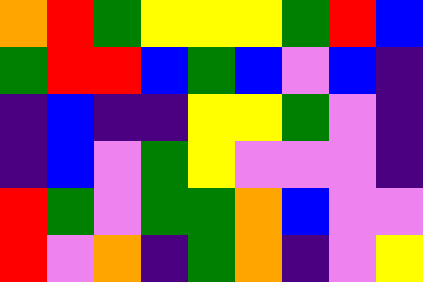[["orange", "red", "green", "yellow", "yellow", "yellow", "green", "red", "blue"], ["green", "red", "red", "blue", "green", "blue", "violet", "blue", "indigo"], ["indigo", "blue", "indigo", "indigo", "yellow", "yellow", "green", "violet", "indigo"], ["indigo", "blue", "violet", "green", "yellow", "violet", "violet", "violet", "indigo"], ["red", "green", "violet", "green", "green", "orange", "blue", "violet", "violet"], ["red", "violet", "orange", "indigo", "green", "orange", "indigo", "violet", "yellow"]]